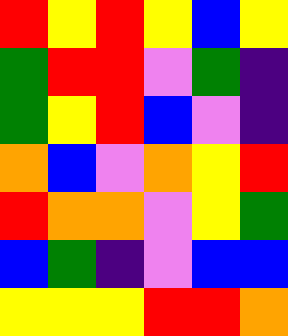[["red", "yellow", "red", "yellow", "blue", "yellow"], ["green", "red", "red", "violet", "green", "indigo"], ["green", "yellow", "red", "blue", "violet", "indigo"], ["orange", "blue", "violet", "orange", "yellow", "red"], ["red", "orange", "orange", "violet", "yellow", "green"], ["blue", "green", "indigo", "violet", "blue", "blue"], ["yellow", "yellow", "yellow", "red", "red", "orange"]]